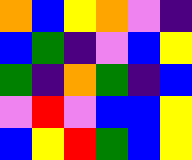[["orange", "blue", "yellow", "orange", "violet", "indigo"], ["blue", "green", "indigo", "violet", "blue", "yellow"], ["green", "indigo", "orange", "green", "indigo", "blue"], ["violet", "red", "violet", "blue", "blue", "yellow"], ["blue", "yellow", "red", "green", "blue", "yellow"]]